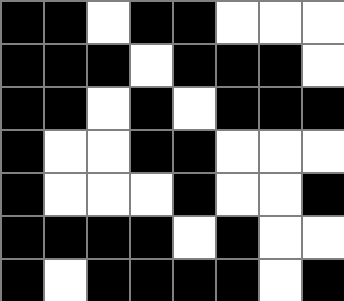[["black", "black", "white", "black", "black", "white", "white", "white"], ["black", "black", "black", "white", "black", "black", "black", "white"], ["black", "black", "white", "black", "white", "black", "black", "black"], ["black", "white", "white", "black", "black", "white", "white", "white"], ["black", "white", "white", "white", "black", "white", "white", "black"], ["black", "black", "black", "black", "white", "black", "white", "white"], ["black", "white", "black", "black", "black", "black", "white", "black"]]